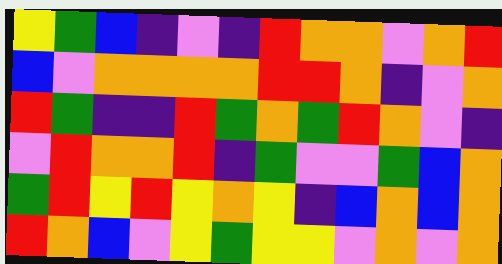[["yellow", "green", "blue", "indigo", "violet", "indigo", "red", "orange", "orange", "violet", "orange", "red"], ["blue", "violet", "orange", "orange", "orange", "orange", "red", "red", "orange", "indigo", "violet", "orange"], ["red", "green", "indigo", "indigo", "red", "green", "orange", "green", "red", "orange", "violet", "indigo"], ["violet", "red", "orange", "orange", "red", "indigo", "green", "violet", "violet", "green", "blue", "orange"], ["green", "red", "yellow", "red", "yellow", "orange", "yellow", "indigo", "blue", "orange", "blue", "orange"], ["red", "orange", "blue", "violet", "yellow", "green", "yellow", "yellow", "violet", "orange", "violet", "orange"]]